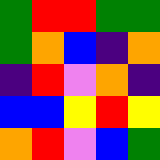[["green", "red", "red", "green", "green"], ["green", "orange", "blue", "indigo", "orange"], ["indigo", "red", "violet", "orange", "indigo"], ["blue", "blue", "yellow", "red", "yellow"], ["orange", "red", "violet", "blue", "green"]]